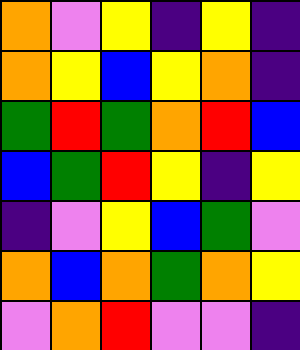[["orange", "violet", "yellow", "indigo", "yellow", "indigo"], ["orange", "yellow", "blue", "yellow", "orange", "indigo"], ["green", "red", "green", "orange", "red", "blue"], ["blue", "green", "red", "yellow", "indigo", "yellow"], ["indigo", "violet", "yellow", "blue", "green", "violet"], ["orange", "blue", "orange", "green", "orange", "yellow"], ["violet", "orange", "red", "violet", "violet", "indigo"]]